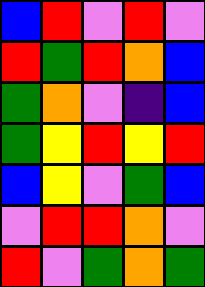[["blue", "red", "violet", "red", "violet"], ["red", "green", "red", "orange", "blue"], ["green", "orange", "violet", "indigo", "blue"], ["green", "yellow", "red", "yellow", "red"], ["blue", "yellow", "violet", "green", "blue"], ["violet", "red", "red", "orange", "violet"], ["red", "violet", "green", "orange", "green"]]